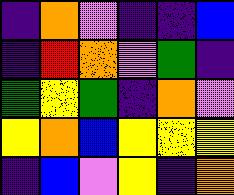[["indigo", "orange", "violet", "indigo", "indigo", "blue"], ["indigo", "red", "orange", "violet", "green", "indigo"], ["green", "yellow", "green", "indigo", "orange", "violet"], ["yellow", "orange", "blue", "yellow", "yellow", "yellow"], ["indigo", "blue", "violet", "yellow", "indigo", "orange"]]